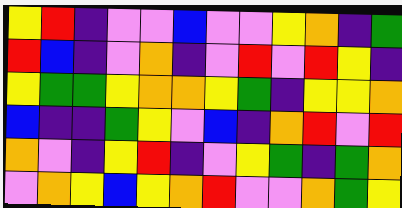[["yellow", "red", "indigo", "violet", "violet", "blue", "violet", "violet", "yellow", "orange", "indigo", "green"], ["red", "blue", "indigo", "violet", "orange", "indigo", "violet", "red", "violet", "red", "yellow", "indigo"], ["yellow", "green", "green", "yellow", "orange", "orange", "yellow", "green", "indigo", "yellow", "yellow", "orange"], ["blue", "indigo", "indigo", "green", "yellow", "violet", "blue", "indigo", "orange", "red", "violet", "red"], ["orange", "violet", "indigo", "yellow", "red", "indigo", "violet", "yellow", "green", "indigo", "green", "orange"], ["violet", "orange", "yellow", "blue", "yellow", "orange", "red", "violet", "violet", "orange", "green", "yellow"]]